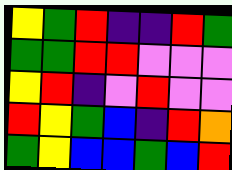[["yellow", "green", "red", "indigo", "indigo", "red", "green"], ["green", "green", "red", "red", "violet", "violet", "violet"], ["yellow", "red", "indigo", "violet", "red", "violet", "violet"], ["red", "yellow", "green", "blue", "indigo", "red", "orange"], ["green", "yellow", "blue", "blue", "green", "blue", "red"]]